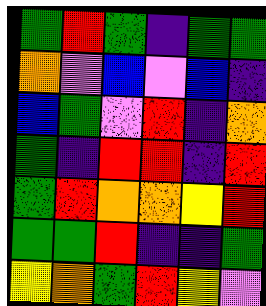[["green", "red", "green", "indigo", "green", "green"], ["orange", "violet", "blue", "violet", "blue", "indigo"], ["blue", "green", "violet", "red", "indigo", "orange"], ["green", "indigo", "red", "red", "indigo", "red"], ["green", "red", "orange", "orange", "yellow", "red"], ["green", "green", "red", "indigo", "indigo", "green"], ["yellow", "orange", "green", "red", "yellow", "violet"]]